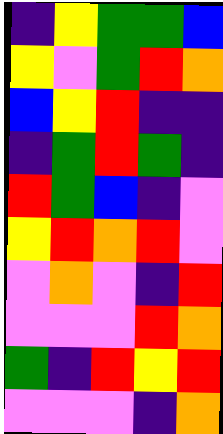[["indigo", "yellow", "green", "green", "blue"], ["yellow", "violet", "green", "red", "orange"], ["blue", "yellow", "red", "indigo", "indigo"], ["indigo", "green", "red", "green", "indigo"], ["red", "green", "blue", "indigo", "violet"], ["yellow", "red", "orange", "red", "violet"], ["violet", "orange", "violet", "indigo", "red"], ["violet", "violet", "violet", "red", "orange"], ["green", "indigo", "red", "yellow", "red"], ["violet", "violet", "violet", "indigo", "orange"]]